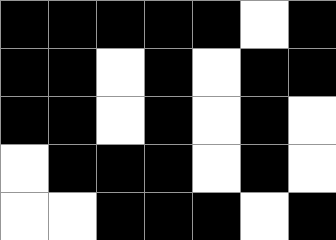[["black", "black", "black", "black", "black", "white", "black"], ["black", "black", "white", "black", "white", "black", "black"], ["black", "black", "white", "black", "white", "black", "white"], ["white", "black", "black", "black", "white", "black", "white"], ["white", "white", "black", "black", "black", "white", "black"]]